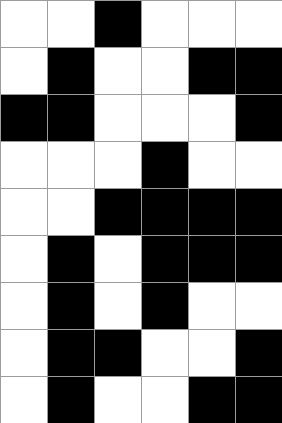[["white", "white", "black", "white", "white", "white"], ["white", "black", "white", "white", "black", "black"], ["black", "black", "white", "white", "white", "black"], ["white", "white", "white", "black", "white", "white"], ["white", "white", "black", "black", "black", "black"], ["white", "black", "white", "black", "black", "black"], ["white", "black", "white", "black", "white", "white"], ["white", "black", "black", "white", "white", "black"], ["white", "black", "white", "white", "black", "black"]]